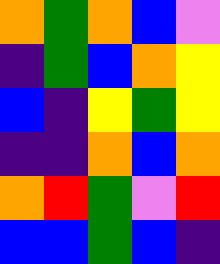[["orange", "green", "orange", "blue", "violet"], ["indigo", "green", "blue", "orange", "yellow"], ["blue", "indigo", "yellow", "green", "yellow"], ["indigo", "indigo", "orange", "blue", "orange"], ["orange", "red", "green", "violet", "red"], ["blue", "blue", "green", "blue", "indigo"]]